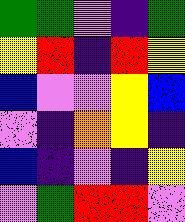[["green", "green", "violet", "indigo", "green"], ["yellow", "red", "indigo", "red", "yellow"], ["blue", "violet", "violet", "yellow", "blue"], ["violet", "indigo", "orange", "yellow", "indigo"], ["blue", "indigo", "violet", "indigo", "yellow"], ["violet", "green", "red", "red", "violet"]]